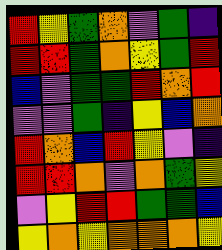[["red", "yellow", "green", "orange", "violet", "green", "indigo"], ["red", "red", "green", "orange", "yellow", "green", "red"], ["blue", "violet", "green", "green", "red", "orange", "red"], ["violet", "violet", "green", "indigo", "yellow", "blue", "orange"], ["red", "orange", "blue", "red", "yellow", "violet", "indigo"], ["red", "red", "orange", "violet", "orange", "green", "yellow"], ["violet", "yellow", "red", "red", "green", "green", "blue"], ["yellow", "orange", "yellow", "orange", "orange", "orange", "yellow"]]